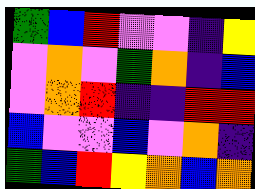[["green", "blue", "red", "violet", "violet", "indigo", "yellow"], ["violet", "orange", "violet", "green", "orange", "indigo", "blue"], ["violet", "orange", "red", "indigo", "indigo", "red", "red"], ["blue", "violet", "violet", "blue", "violet", "orange", "indigo"], ["green", "blue", "red", "yellow", "orange", "blue", "orange"]]